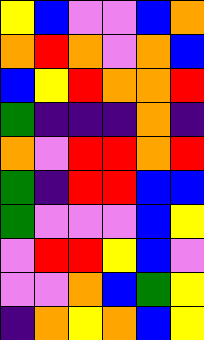[["yellow", "blue", "violet", "violet", "blue", "orange"], ["orange", "red", "orange", "violet", "orange", "blue"], ["blue", "yellow", "red", "orange", "orange", "red"], ["green", "indigo", "indigo", "indigo", "orange", "indigo"], ["orange", "violet", "red", "red", "orange", "red"], ["green", "indigo", "red", "red", "blue", "blue"], ["green", "violet", "violet", "violet", "blue", "yellow"], ["violet", "red", "red", "yellow", "blue", "violet"], ["violet", "violet", "orange", "blue", "green", "yellow"], ["indigo", "orange", "yellow", "orange", "blue", "yellow"]]